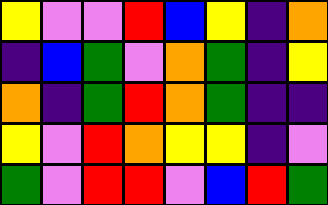[["yellow", "violet", "violet", "red", "blue", "yellow", "indigo", "orange"], ["indigo", "blue", "green", "violet", "orange", "green", "indigo", "yellow"], ["orange", "indigo", "green", "red", "orange", "green", "indigo", "indigo"], ["yellow", "violet", "red", "orange", "yellow", "yellow", "indigo", "violet"], ["green", "violet", "red", "red", "violet", "blue", "red", "green"]]